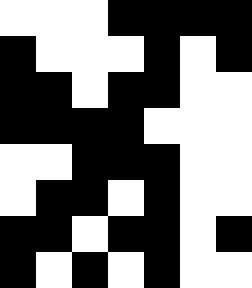[["white", "white", "white", "black", "black", "black", "black"], ["black", "white", "white", "white", "black", "white", "black"], ["black", "black", "white", "black", "black", "white", "white"], ["black", "black", "black", "black", "white", "white", "white"], ["white", "white", "black", "black", "black", "white", "white"], ["white", "black", "black", "white", "black", "white", "white"], ["black", "black", "white", "black", "black", "white", "black"], ["black", "white", "black", "white", "black", "white", "white"]]